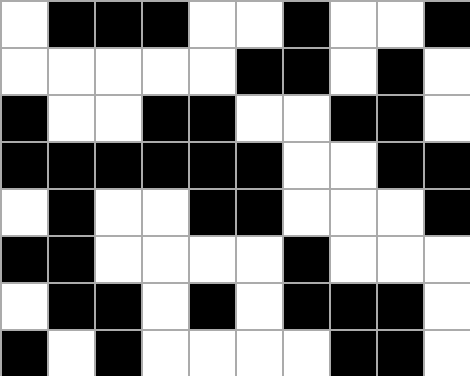[["white", "black", "black", "black", "white", "white", "black", "white", "white", "black"], ["white", "white", "white", "white", "white", "black", "black", "white", "black", "white"], ["black", "white", "white", "black", "black", "white", "white", "black", "black", "white"], ["black", "black", "black", "black", "black", "black", "white", "white", "black", "black"], ["white", "black", "white", "white", "black", "black", "white", "white", "white", "black"], ["black", "black", "white", "white", "white", "white", "black", "white", "white", "white"], ["white", "black", "black", "white", "black", "white", "black", "black", "black", "white"], ["black", "white", "black", "white", "white", "white", "white", "black", "black", "white"]]